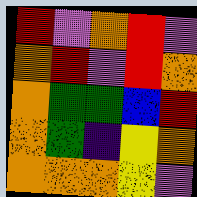[["red", "violet", "orange", "red", "violet"], ["orange", "red", "violet", "red", "orange"], ["orange", "green", "green", "blue", "red"], ["orange", "green", "indigo", "yellow", "orange"], ["orange", "orange", "orange", "yellow", "violet"]]